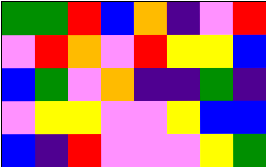[["green", "green", "red", "blue", "orange", "indigo", "violet", "red"], ["violet", "red", "orange", "violet", "red", "yellow", "yellow", "blue"], ["blue", "green", "violet", "orange", "indigo", "indigo", "green", "indigo"], ["violet", "yellow", "yellow", "violet", "violet", "yellow", "blue", "blue"], ["blue", "indigo", "red", "violet", "violet", "violet", "yellow", "green"]]